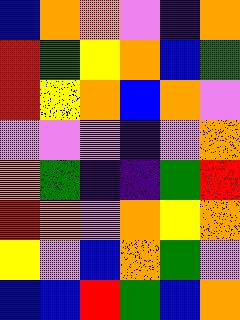[["blue", "orange", "orange", "violet", "indigo", "orange"], ["red", "green", "yellow", "orange", "blue", "green"], ["red", "yellow", "orange", "blue", "orange", "violet"], ["violet", "violet", "violet", "indigo", "violet", "orange"], ["orange", "green", "indigo", "indigo", "green", "red"], ["red", "orange", "violet", "orange", "yellow", "orange"], ["yellow", "violet", "blue", "orange", "green", "violet"], ["blue", "blue", "red", "green", "blue", "orange"]]